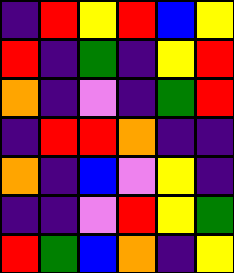[["indigo", "red", "yellow", "red", "blue", "yellow"], ["red", "indigo", "green", "indigo", "yellow", "red"], ["orange", "indigo", "violet", "indigo", "green", "red"], ["indigo", "red", "red", "orange", "indigo", "indigo"], ["orange", "indigo", "blue", "violet", "yellow", "indigo"], ["indigo", "indigo", "violet", "red", "yellow", "green"], ["red", "green", "blue", "orange", "indigo", "yellow"]]